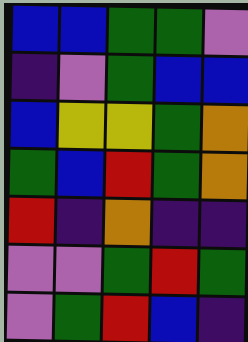[["blue", "blue", "green", "green", "violet"], ["indigo", "violet", "green", "blue", "blue"], ["blue", "yellow", "yellow", "green", "orange"], ["green", "blue", "red", "green", "orange"], ["red", "indigo", "orange", "indigo", "indigo"], ["violet", "violet", "green", "red", "green"], ["violet", "green", "red", "blue", "indigo"]]